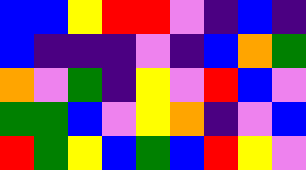[["blue", "blue", "yellow", "red", "red", "violet", "indigo", "blue", "indigo"], ["blue", "indigo", "indigo", "indigo", "violet", "indigo", "blue", "orange", "green"], ["orange", "violet", "green", "indigo", "yellow", "violet", "red", "blue", "violet"], ["green", "green", "blue", "violet", "yellow", "orange", "indigo", "violet", "blue"], ["red", "green", "yellow", "blue", "green", "blue", "red", "yellow", "violet"]]